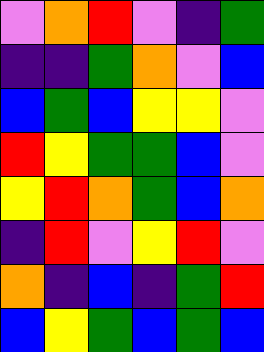[["violet", "orange", "red", "violet", "indigo", "green"], ["indigo", "indigo", "green", "orange", "violet", "blue"], ["blue", "green", "blue", "yellow", "yellow", "violet"], ["red", "yellow", "green", "green", "blue", "violet"], ["yellow", "red", "orange", "green", "blue", "orange"], ["indigo", "red", "violet", "yellow", "red", "violet"], ["orange", "indigo", "blue", "indigo", "green", "red"], ["blue", "yellow", "green", "blue", "green", "blue"]]